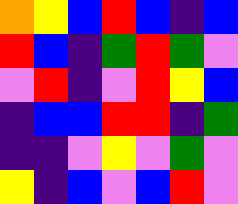[["orange", "yellow", "blue", "red", "blue", "indigo", "blue"], ["red", "blue", "indigo", "green", "red", "green", "violet"], ["violet", "red", "indigo", "violet", "red", "yellow", "blue"], ["indigo", "blue", "blue", "red", "red", "indigo", "green"], ["indigo", "indigo", "violet", "yellow", "violet", "green", "violet"], ["yellow", "indigo", "blue", "violet", "blue", "red", "violet"]]